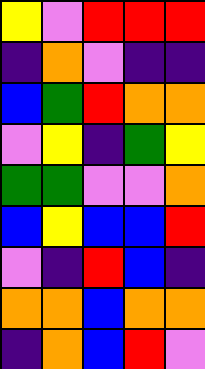[["yellow", "violet", "red", "red", "red"], ["indigo", "orange", "violet", "indigo", "indigo"], ["blue", "green", "red", "orange", "orange"], ["violet", "yellow", "indigo", "green", "yellow"], ["green", "green", "violet", "violet", "orange"], ["blue", "yellow", "blue", "blue", "red"], ["violet", "indigo", "red", "blue", "indigo"], ["orange", "orange", "blue", "orange", "orange"], ["indigo", "orange", "blue", "red", "violet"]]